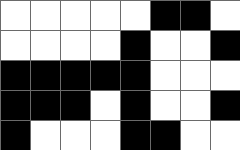[["white", "white", "white", "white", "white", "black", "black", "white"], ["white", "white", "white", "white", "black", "white", "white", "black"], ["black", "black", "black", "black", "black", "white", "white", "white"], ["black", "black", "black", "white", "black", "white", "white", "black"], ["black", "white", "white", "white", "black", "black", "white", "white"]]